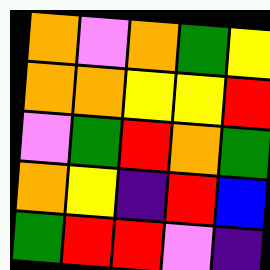[["orange", "violet", "orange", "green", "yellow"], ["orange", "orange", "yellow", "yellow", "red"], ["violet", "green", "red", "orange", "green"], ["orange", "yellow", "indigo", "red", "blue"], ["green", "red", "red", "violet", "indigo"]]